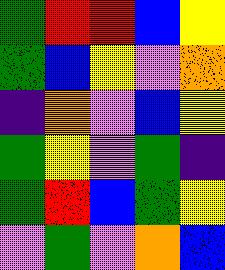[["green", "red", "red", "blue", "yellow"], ["green", "blue", "yellow", "violet", "orange"], ["indigo", "orange", "violet", "blue", "yellow"], ["green", "yellow", "violet", "green", "indigo"], ["green", "red", "blue", "green", "yellow"], ["violet", "green", "violet", "orange", "blue"]]